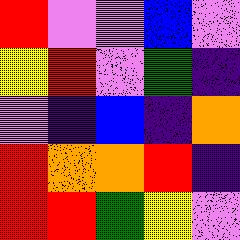[["red", "violet", "violet", "blue", "violet"], ["yellow", "red", "violet", "green", "indigo"], ["violet", "indigo", "blue", "indigo", "orange"], ["red", "orange", "orange", "red", "indigo"], ["red", "red", "green", "yellow", "violet"]]